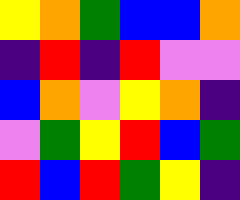[["yellow", "orange", "green", "blue", "blue", "orange"], ["indigo", "red", "indigo", "red", "violet", "violet"], ["blue", "orange", "violet", "yellow", "orange", "indigo"], ["violet", "green", "yellow", "red", "blue", "green"], ["red", "blue", "red", "green", "yellow", "indigo"]]